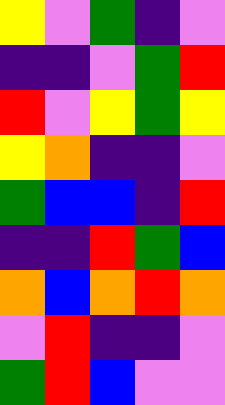[["yellow", "violet", "green", "indigo", "violet"], ["indigo", "indigo", "violet", "green", "red"], ["red", "violet", "yellow", "green", "yellow"], ["yellow", "orange", "indigo", "indigo", "violet"], ["green", "blue", "blue", "indigo", "red"], ["indigo", "indigo", "red", "green", "blue"], ["orange", "blue", "orange", "red", "orange"], ["violet", "red", "indigo", "indigo", "violet"], ["green", "red", "blue", "violet", "violet"]]